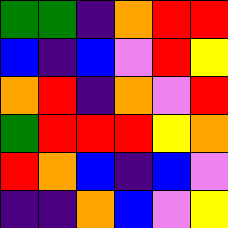[["green", "green", "indigo", "orange", "red", "red"], ["blue", "indigo", "blue", "violet", "red", "yellow"], ["orange", "red", "indigo", "orange", "violet", "red"], ["green", "red", "red", "red", "yellow", "orange"], ["red", "orange", "blue", "indigo", "blue", "violet"], ["indigo", "indigo", "orange", "blue", "violet", "yellow"]]